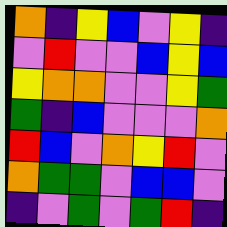[["orange", "indigo", "yellow", "blue", "violet", "yellow", "indigo"], ["violet", "red", "violet", "violet", "blue", "yellow", "blue"], ["yellow", "orange", "orange", "violet", "violet", "yellow", "green"], ["green", "indigo", "blue", "violet", "violet", "violet", "orange"], ["red", "blue", "violet", "orange", "yellow", "red", "violet"], ["orange", "green", "green", "violet", "blue", "blue", "violet"], ["indigo", "violet", "green", "violet", "green", "red", "indigo"]]